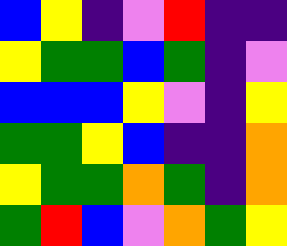[["blue", "yellow", "indigo", "violet", "red", "indigo", "indigo"], ["yellow", "green", "green", "blue", "green", "indigo", "violet"], ["blue", "blue", "blue", "yellow", "violet", "indigo", "yellow"], ["green", "green", "yellow", "blue", "indigo", "indigo", "orange"], ["yellow", "green", "green", "orange", "green", "indigo", "orange"], ["green", "red", "blue", "violet", "orange", "green", "yellow"]]